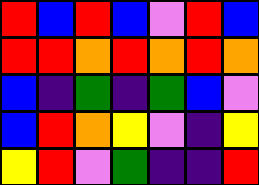[["red", "blue", "red", "blue", "violet", "red", "blue"], ["red", "red", "orange", "red", "orange", "red", "orange"], ["blue", "indigo", "green", "indigo", "green", "blue", "violet"], ["blue", "red", "orange", "yellow", "violet", "indigo", "yellow"], ["yellow", "red", "violet", "green", "indigo", "indigo", "red"]]